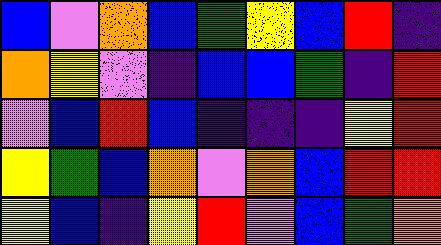[["blue", "violet", "orange", "blue", "green", "yellow", "blue", "red", "indigo"], ["orange", "yellow", "violet", "indigo", "blue", "blue", "green", "indigo", "red"], ["violet", "blue", "red", "blue", "indigo", "indigo", "indigo", "yellow", "red"], ["yellow", "green", "blue", "orange", "violet", "orange", "blue", "red", "red"], ["yellow", "blue", "indigo", "yellow", "red", "violet", "blue", "green", "orange"]]